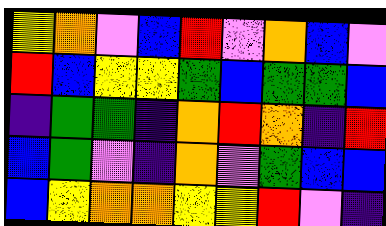[["yellow", "orange", "violet", "blue", "red", "violet", "orange", "blue", "violet"], ["red", "blue", "yellow", "yellow", "green", "blue", "green", "green", "blue"], ["indigo", "green", "green", "indigo", "orange", "red", "orange", "indigo", "red"], ["blue", "green", "violet", "indigo", "orange", "violet", "green", "blue", "blue"], ["blue", "yellow", "orange", "orange", "yellow", "yellow", "red", "violet", "indigo"]]